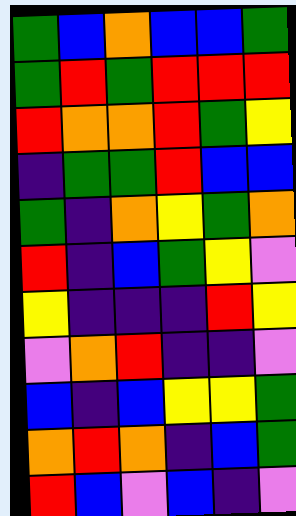[["green", "blue", "orange", "blue", "blue", "green"], ["green", "red", "green", "red", "red", "red"], ["red", "orange", "orange", "red", "green", "yellow"], ["indigo", "green", "green", "red", "blue", "blue"], ["green", "indigo", "orange", "yellow", "green", "orange"], ["red", "indigo", "blue", "green", "yellow", "violet"], ["yellow", "indigo", "indigo", "indigo", "red", "yellow"], ["violet", "orange", "red", "indigo", "indigo", "violet"], ["blue", "indigo", "blue", "yellow", "yellow", "green"], ["orange", "red", "orange", "indigo", "blue", "green"], ["red", "blue", "violet", "blue", "indigo", "violet"]]